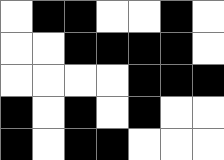[["white", "black", "black", "white", "white", "black", "white"], ["white", "white", "black", "black", "black", "black", "white"], ["white", "white", "white", "white", "black", "black", "black"], ["black", "white", "black", "white", "black", "white", "white"], ["black", "white", "black", "black", "white", "white", "white"]]